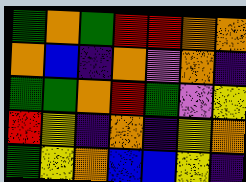[["green", "orange", "green", "red", "red", "orange", "orange"], ["orange", "blue", "indigo", "orange", "violet", "orange", "indigo"], ["green", "green", "orange", "red", "green", "violet", "yellow"], ["red", "yellow", "indigo", "orange", "indigo", "yellow", "orange"], ["green", "yellow", "orange", "blue", "blue", "yellow", "indigo"]]